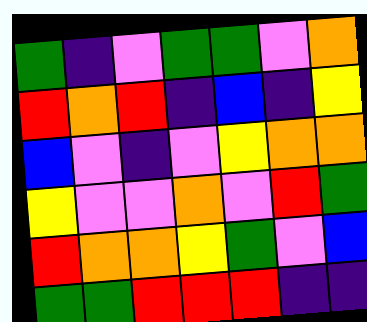[["green", "indigo", "violet", "green", "green", "violet", "orange"], ["red", "orange", "red", "indigo", "blue", "indigo", "yellow"], ["blue", "violet", "indigo", "violet", "yellow", "orange", "orange"], ["yellow", "violet", "violet", "orange", "violet", "red", "green"], ["red", "orange", "orange", "yellow", "green", "violet", "blue"], ["green", "green", "red", "red", "red", "indigo", "indigo"]]